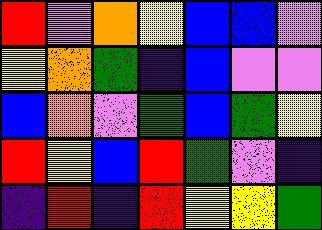[["red", "violet", "orange", "yellow", "blue", "blue", "violet"], ["yellow", "orange", "green", "indigo", "blue", "violet", "violet"], ["blue", "orange", "violet", "green", "blue", "green", "yellow"], ["red", "yellow", "blue", "red", "green", "violet", "indigo"], ["indigo", "red", "indigo", "red", "yellow", "yellow", "green"]]